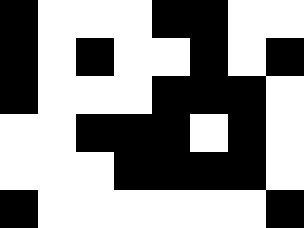[["black", "white", "white", "white", "black", "black", "white", "white"], ["black", "white", "black", "white", "white", "black", "white", "black"], ["black", "white", "white", "white", "black", "black", "black", "white"], ["white", "white", "black", "black", "black", "white", "black", "white"], ["white", "white", "white", "black", "black", "black", "black", "white"], ["black", "white", "white", "white", "white", "white", "white", "black"]]